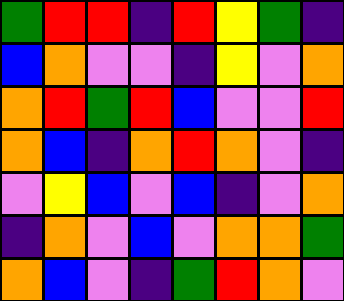[["green", "red", "red", "indigo", "red", "yellow", "green", "indigo"], ["blue", "orange", "violet", "violet", "indigo", "yellow", "violet", "orange"], ["orange", "red", "green", "red", "blue", "violet", "violet", "red"], ["orange", "blue", "indigo", "orange", "red", "orange", "violet", "indigo"], ["violet", "yellow", "blue", "violet", "blue", "indigo", "violet", "orange"], ["indigo", "orange", "violet", "blue", "violet", "orange", "orange", "green"], ["orange", "blue", "violet", "indigo", "green", "red", "orange", "violet"]]